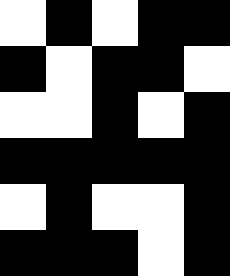[["white", "black", "white", "black", "black"], ["black", "white", "black", "black", "white"], ["white", "white", "black", "white", "black"], ["black", "black", "black", "black", "black"], ["white", "black", "white", "white", "black"], ["black", "black", "black", "white", "black"]]